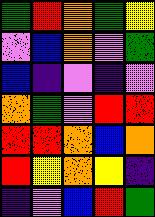[["green", "red", "orange", "green", "yellow"], ["violet", "blue", "orange", "violet", "green"], ["blue", "indigo", "violet", "indigo", "violet"], ["orange", "green", "violet", "red", "red"], ["red", "red", "orange", "blue", "orange"], ["red", "yellow", "orange", "yellow", "indigo"], ["indigo", "violet", "blue", "red", "green"]]